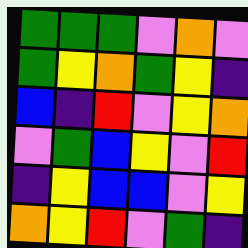[["green", "green", "green", "violet", "orange", "violet"], ["green", "yellow", "orange", "green", "yellow", "indigo"], ["blue", "indigo", "red", "violet", "yellow", "orange"], ["violet", "green", "blue", "yellow", "violet", "red"], ["indigo", "yellow", "blue", "blue", "violet", "yellow"], ["orange", "yellow", "red", "violet", "green", "indigo"]]